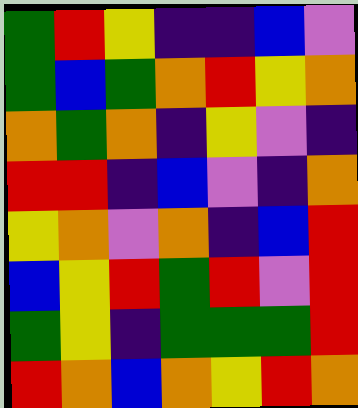[["green", "red", "yellow", "indigo", "indigo", "blue", "violet"], ["green", "blue", "green", "orange", "red", "yellow", "orange"], ["orange", "green", "orange", "indigo", "yellow", "violet", "indigo"], ["red", "red", "indigo", "blue", "violet", "indigo", "orange"], ["yellow", "orange", "violet", "orange", "indigo", "blue", "red"], ["blue", "yellow", "red", "green", "red", "violet", "red"], ["green", "yellow", "indigo", "green", "green", "green", "red"], ["red", "orange", "blue", "orange", "yellow", "red", "orange"]]